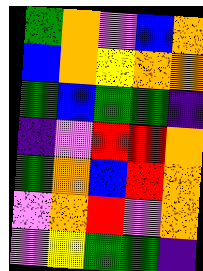[["green", "orange", "violet", "blue", "orange"], ["blue", "orange", "yellow", "orange", "orange"], ["green", "blue", "green", "green", "indigo"], ["indigo", "violet", "red", "red", "orange"], ["green", "orange", "blue", "red", "orange"], ["violet", "orange", "red", "violet", "orange"], ["violet", "yellow", "green", "green", "indigo"]]